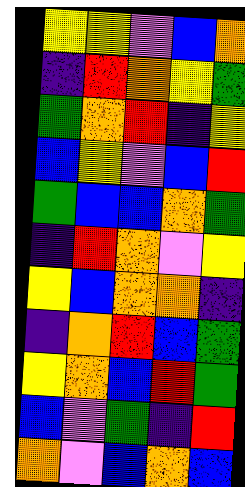[["yellow", "yellow", "violet", "blue", "orange"], ["indigo", "red", "orange", "yellow", "green"], ["green", "orange", "red", "indigo", "yellow"], ["blue", "yellow", "violet", "blue", "red"], ["green", "blue", "blue", "orange", "green"], ["indigo", "red", "orange", "violet", "yellow"], ["yellow", "blue", "orange", "orange", "indigo"], ["indigo", "orange", "red", "blue", "green"], ["yellow", "orange", "blue", "red", "green"], ["blue", "violet", "green", "indigo", "red"], ["orange", "violet", "blue", "orange", "blue"]]